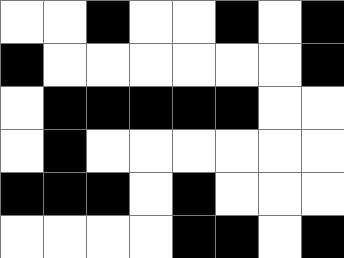[["white", "white", "black", "white", "white", "black", "white", "black"], ["black", "white", "white", "white", "white", "white", "white", "black"], ["white", "black", "black", "black", "black", "black", "white", "white"], ["white", "black", "white", "white", "white", "white", "white", "white"], ["black", "black", "black", "white", "black", "white", "white", "white"], ["white", "white", "white", "white", "black", "black", "white", "black"]]